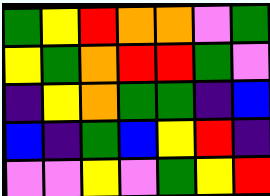[["green", "yellow", "red", "orange", "orange", "violet", "green"], ["yellow", "green", "orange", "red", "red", "green", "violet"], ["indigo", "yellow", "orange", "green", "green", "indigo", "blue"], ["blue", "indigo", "green", "blue", "yellow", "red", "indigo"], ["violet", "violet", "yellow", "violet", "green", "yellow", "red"]]